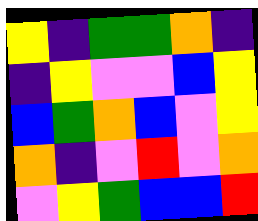[["yellow", "indigo", "green", "green", "orange", "indigo"], ["indigo", "yellow", "violet", "violet", "blue", "yellow"], ["blue", "green", "orange", "blue", "violet", "yellow"], ["orange", "indigo", "violet", "red", "violet", "orange"], ["violet", "yellow", "green", "blue", "blue", "red"]]